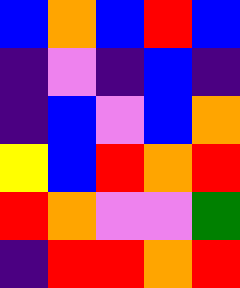[["blue", "orange", "blue", "red", "blue"], ["indigo", "violet", "indigo", "blue", "indigo"], ["indigo", "blue", "violet", "blue", "orange"], ["yellow", "blue", "red", "orange", "red"], ["red", "orange", "violet", "violet", "green"], ["indigo", "red", "red", "orange", "red"]]